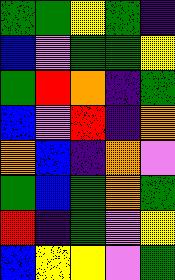[["green", "green", "yellow", "green", "indigo"], ["blue", "violet", "green", "green", "yellow"], ["green", "red", "orange", "indigo", "green"], ["blue", "violet", "red", "indigo", "orange"], ["orange", "blue", "indigo", "orange", "violet"], ["green", "blue", "green", "orange", "green"], ["red", "indigo", "green", "violet", "yellow"], ["blue", "yellow", "yellow", "violet", "green"]]